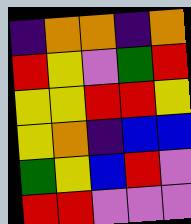[["indigo", "orange", "orange", "indigo", "orange"], ["red", "yellow", "violet", "green", "red"], ["yellow", "yellow", "red", "red", "yellow"], ["yellow", "orange", "indigo", "blue", "blue"], ["green", "yellow", "blue", "red", "violet"], ["red", "red", "violet", "violet", "violet"]]